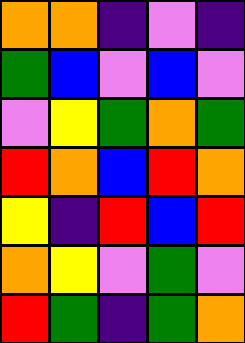[["orange", "orange", "indigo", "violet", "indigo"], ["green", "blue", "violet", "blue", "violet"], ["violet", "yellow", "green", "orange", "green"], ["red", "orange", "blue", "red", "orange"], ["yellow", "indigo", "red", "blue", "red"], ["orange", "yellow", "violet", "green", "violet"], ["red", "green", "indigo", "green", "orange"]]